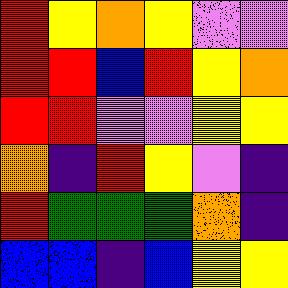[["red", "yellow", "orange", "yellow", "violet", "violet"], ["red", "red", "blue", "red", "yellow", "orange"], ["red", "red", "violet", "violet", "yellow", "yellow"], ["orange", "indigo", "red", "yellow", "violet", "indigo"], ["red", "green", "green", "green", "orange", "indigo"], ["blue", "blue", "indigo", "blue", "yellow", "yellow"]]